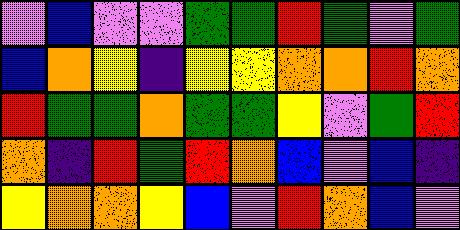[["violet", "blue", "violet", "violet", "green", "green", "red", "green", "violet", "green"], ["blue", "orange", "yellow", "indigo", "yellow", "yellow", "orange", "orange", "red", "orange"], ["red", "green", "green", "orange", "green", "green", "yellow", "violet", "green", "red"], ["orange", "indigo", "red", "green", "red", "orange", "blue", "violet", "blue", "indigo"], ["yellow", "orange", "orange", "yellow", "blue", "violet", "red", "orange", "blue", "violet"]]